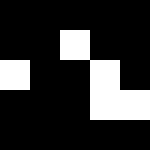[["black", "black", "black", "black", "black"], ["black", "black", "white", "black", "black"], ["white", "black", "black", "white", "black"], ["black", "black", "black", "white", "white"], ["black", "black", "black", "black", "black"]]